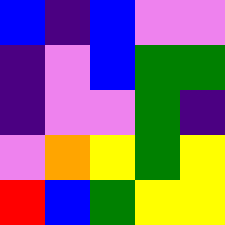[["blue", "indigo", "blue", "violet", "violet"], ["indigo", "violet", "blue", "green", "green"], ["indigo", "violet", "violet", "green", "indigo"], ["violet", "orange", "yellow", "green", "yellow"], ["red", "blue", "green", "yellow", "yellow"]]